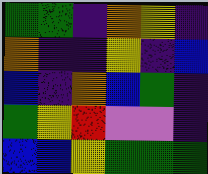[["green", "green", "indigo", "orange", "yellow", "indigo"], ["orange", "indigo", "indigo", "yellow", "indigo", "blue"], ["blue", "indigo", "orange", "blue", "green", "indigo"], ["green", "yellow", "red", "violet", "violet", "indigo"], ["blue", "blue", "yellow", "green", "green", "green"]]